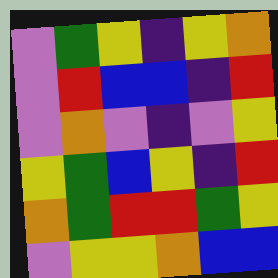[["violet", "green", "yellow", "indigo", "yellow", "orange"], ["violet", "red", "blue", "blue", "indigo", "red"], ["violet", "orange", "violet", "indigo", "violet", "yellow"], ["yellow", "green", "blue", "yellow", "indigo", "red"], ["orange", "green", "red", "red", "green", "yellow"], ["violet", "yellow", "yellow", "orange", "blue", "blue"]]